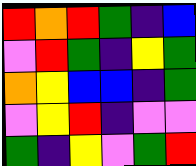[["red", "orange", "red", "green", "indigo", "blue"], ["violet", "red", "green", "indigo", "yellow", "green"], ["orange", "yellow", "blue", "blue", "indigo", "green"], ["violet", "yellow", "red", "indigo", "violet", "violet"], ["green", "indigo", "yellow", "violet", "green", "red"]]